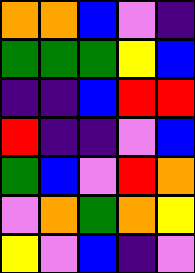[["orange", "orange", "blue", "violet", "indigo"], ["green", "green", "green", "yellow", "blue"], ["indigo", "indigo", "blue", "red", "red"], ["red", "indigo", "indigo", "violet", "blue"], ["green", "blue", "violet", "red", "orange"], ["violet", "orange", "green", "orange", "yellow"], ["yellow", "violet", "blue", "indigo", "violet"]]